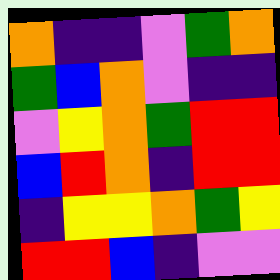[["orange", "indigo", "indigo", "violet", "green", "orange"], ["green", "blue", "orange", "violet", "indigo", "indigo"], ["violet", "yellow", "orange", "green", "red", "red"], ["blue", "red", "orange", "indigo", "red", "red"], ["indigo", "yellow", "yellow", "orange", "green", "yellow"], ["red", "red", "blue", "indigo", "violet", "violet"]]